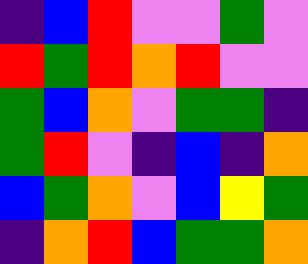[["indigo", "blue", "red", "violet", "violet", "green", "violet"], ["red", "green", "red", "orange", "red", "violet", "violet"], ["green", "blue", "orange", "violet", "green", "green", "indigo"], ["green", "red", "violet", "indigo", "blue", "indigo", "orange"], ["blue", "green", "orange", "violet", "blue", "yellow", "green"], ["indigo", "orange", "red", "blue", "green", "green", "orange"]]